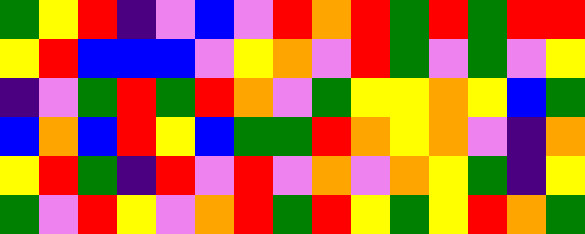[["green", "yellow", "red", "indigo", "violet", "blue", "violet", "red", "orange", "red", "green", "red", "green", "red", "red"], ["yellow", "red", "blue", "blue", "blue", "violet", "yellow", "orange", "violet", "red", "green", "violet", "green", "violet", "yellow"], ["indigo", "violet", "green", "red", "green", "red", "orange", "violet", "green", "yellow", "yellow", "orange", "yellow", "blue", "green"], ["blue", "orange", "blue", "red", "yellow", "blue", "green", "green", "red", "orange", "yellow", "orange", "violet", "indigo", "orange"], ["yellow", "red", "green", "indigo", "red", "violet", "red", "violet", "orange", "violet", "orange", "yellow", "green", "indigo", "yellow"], ["green", "violet", "red", "yellow", "violet", "orange", "red", "green", "red", "yellow", "green", "yellow", "red", "orange", "green"]]